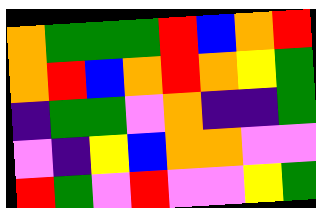[["orange", "green", "green", "green", "red", "blue", "orange", "red"], ["orange", "red", "blue", "orange", "red", "orange", "yellow", "green"], ["indigo", "green", "green", "violet", "orange", "indigo", "indigo", "green"], ["violet", "indigo", "yellow", "blue", "orange", "orange", "violet", "violet"], ["red", "green", "violet", "red", "violet", "violet", "yellow", "green"]]